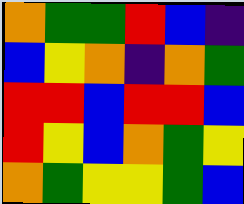[["orange", "green", "green", "red", "blue", "indigo"], ["blue", "yellow", "orange", "indigo", "orange", "green"], ["red", "red", "blue", "red", "red", "blue"], ["red", "yellow", "blue", "orange", "green", "yellow"], ["orange", "green", "yellow", "yellow", "green", "blue"]]